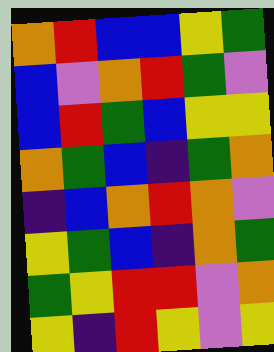[["orange", "red", "blue", "blue", "yellow", "green"], ["blue", "violet", "orange", "red", "green", "violet"], ["blue", "red", "green", "blue", "yellow", "yellow"], ["orange", "green", "blue", "indigo", "green", "orange"], ["indigo", "blue", "orange", "red", "orange", "violet"], ["yellow", "green", "blue", "indigo", "orange", "green"], ["green", "yellow", "red", "red", "violet", "orange"], ["yellow", "indigo", "red", "yellow", "violet", "yellow"]]